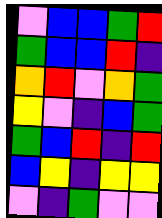[["violet", "blue", "blue", "green", "red"], ["green", "blue", "blue", "red", "indigo"], ["orange", "red", "violet", "orange", "green"], ["yellow", "violet", "indigo", "blue", "green"], ["green", "blue", "red", "indigo", "red"], ["blue", "yellow", "indigo", "yellow", "yellow"], ["violet", "indigo", "green", "violet", "violet"]]